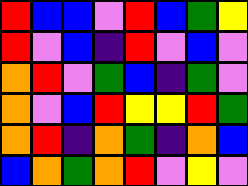[["red", "blue", "blue", "violet", "red", "blue", "green", "yellow"], ["red", "violet", "blue", "indigo", "red", "violet", "blue", "violet"], ["orange", "red", "violet", "green", "blue", "indigo", "green", "violet"], ["orange", "violet", "blue", "red", "yellow", "yellow", "red", "green"], ["orange", "red", "indigo", "orange", "green", "indigo", "orange", "blue"], ["blue", "orange", "green", "orange", "red", "violet", "yellow", "violet"]]